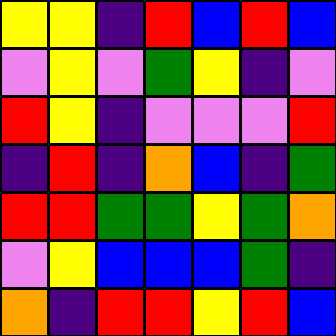[["yellow", "yellow", "indigo", "red", "blue", "red", "blue"], ["violet", "yellow", "violet", "green", "yellow", "indigo", "violet"], ["red", "yellow", "indigo", "violet", "violet", "violet", "red"], ["indigo", "red", "indigo", "orange", "blue", "indigo", "green"], ["red", "red", "green", "green", "yellow", "green", "orange"], ["violet", "yellow", "blue", "blue", "blue", "green", "indigo"], ["orange", "indigo", "red", "red", "yellow", "red", "blue"]]